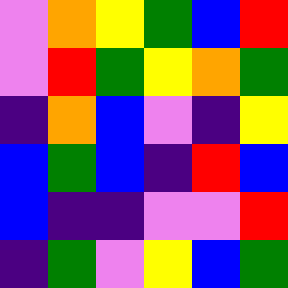[["violet", "orange", "yellow", "green", "blue", "red"], ["violet", "red", "green", "yellow", "orange", "green"], ["indigo", "orange", "blue", "violet", "indigo", "yellow"], ["blue", "green", "blue", "indigo", "red", "blue"], ["blue", "indigo", "indigo", "violet", "violet", "red"], ["indigo", "green", "violet", "yellow", "blue", "green"]]